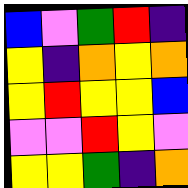[["blue", "violet", "green", "red", "indigo"], ["yellow", "indigo", "orange", "yellow", "orange"], ["yellow", "red", "yellow", "yellow", "blue"], ["violet", "violet", "red", "yellow", "violet"], ["yellow", "yellow", "green", "indigo", "orange"]]